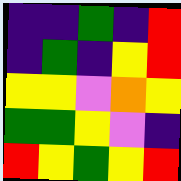[["indigo", "indigo", "green", "indigo", "red"], ["indigo", "green", "indigo", "yellow", "red"], ["yellow", "yellow", "violet", "orange", "yellow"], ["green", "green", "yellow", "violet", "indigo"], ["red", "yellow", "green", "yellow", "red"]]